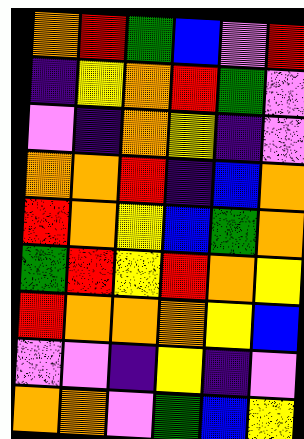[["orange", "red", "green", "blue", "violet", "red"], ["indigo", "yellow", "orange", "red", "green", "violet"], ["violet", "indigo", "orange", "yellow", "indigo", "violet"], ["orange", "orange", "red", "indigo", "blue", "orange"], ["red", "orange", "yellow", "blue", "green", "orange"], ["green", "red", "yellow", "red", "orange", "yellow"], ["red", "orange", "orange", "orange", "yellow", "blue"], ["violet", "violet", "indigo", "yellow", "indigo", "violet"], ["orange", "orange", "violet", "green", "blue", "yellow"]]